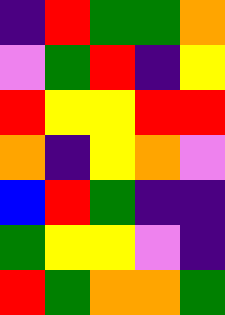[["indigo", "red", "green", "green", "orange"], ["violet", "green", "red", "indigo", "yellow"], ["red", "yellow", "yellow", "red", "red"], ["orange", "indigo", "yellow", "orange", "violet"], ["blue", "red", "green", "indigo", "indigo"], ["green", "yellow", "yellow", "violet", "indigo"], ["red", "green", "orange", "orange", "green"]]